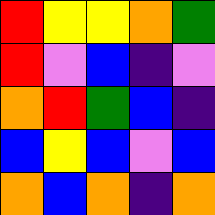[["red", "yellow", "yellow", "orange", "green"], ["red", "violet", "blue", "indigo", "violet"], ["orange", "red", "green", "blue", "indigo"], ["blue", "yellow", "blue", "violet", "blue"], ["orange", "blue", "orange", "indigo", "orange"]]